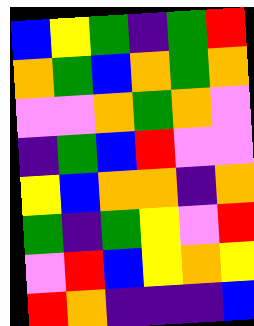[["blue", "yellow", "green", "indigo", "green", "red"], ["orange", "green", "blue", "orange", "green", "orange"], ["violet", "violet", "orange", "green", "orange", "violet"], ["indigo", "green", "blue", "red", "violet", "violet"], ["yellow", "blue", "orange", "orange", "indigo", "orange"], ["green", "indigo", "green", "yellow", "violet", "red"], ["violet", "red", "blue", "yellow", "orange", "yellow"], ["red", "orange", "indigo", "indigo", "indigo", "blue"]]